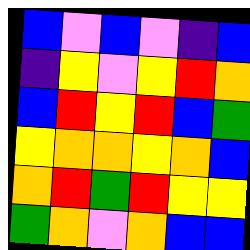[["blue", "violet", "blue", "violet", "indigo", "blue"], ["indigo", "yellow", "violet", "yellow", "red", "orange"], ["blue", "red", "yellow", "red", "blue", "green"], ["yellow", "orange", "orange", "yellow", "orange", "blue"], ["orange", "red", "green", "red", "yellow", "yellow"], ["green", "orange", "violet", "orange", "blue", "blue"]]